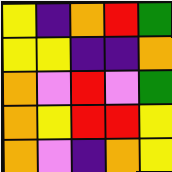[["yellow", "indigo", "orange", "red", "green"], ["yellow", "yellow", "indigo", "indigo", "orange"], ["orange", "violet", "red", "violet", "green"], ["orange", "yellow", "red", "red", "yellow"], ["orange", "violet", "indigo", "orange", "yellow"]]